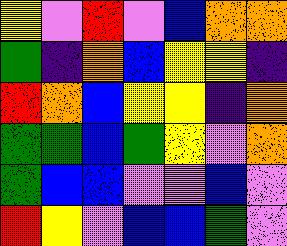[["yellow", "violet", "red", "violet", "blue", "orange", "orange"], ["green", "indigo", "orange", "blue", "yellow", "yellow", "indigo"], ["red", "orange", "blue", "yellow", "yellow", "indigo", "orange"], ["green", "green", "blue", "green", "yellow", "violet", "orange"], ["green", "blue", "blue", "violet", "violet", "blue", "violet"], ["red", "yellow", "violet", "blue", "blue", "green", "violet"]]